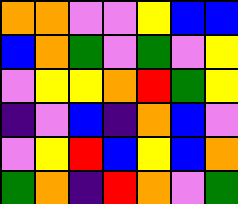[["orange", "orange", "violet", "violet", "yellow", "blue", "blue"], ["blue", "orange", "green", "violet", "green", "violet", "yellow"], ["violet", "yellow", "yellow", "orange", "red", "green", "yellow"], ["indigo", "violet", "blue", "indigo", "orange", "blue", "violet"], ["violet", "yellow", "red", "blue", "yellow", "blue", "orange"], ["green", "orange", "indigo", "red", "orange", "violet", "green"]]